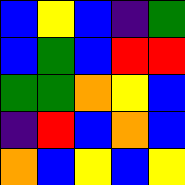[["blue", "yellow", "blue", "indigo", "green"], ["blue", "green", "blue", "red", "red"], ["green", "green", "orange", "yellow", "blue"], ["indigo", "red", "blue", "orange", "blue"], ["orange", "blue", "yellow", "blue", "yellow"]]